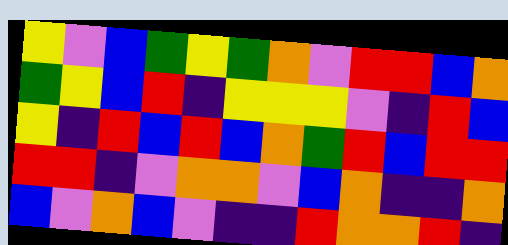[["yellow", "violet", "blue", "green", "yellow", "green", "orange", "violet", "red", "red", "blue", "orange"], ["green", "yellow", "blue", "red", "indigo", "yellow", "yellow", "yellow", "violet", "indigo", "red", "blue"], ["yellow", "indigo", "red", "blue", "red", "blue", "orange", "green", "red", "blue", "red", "red"], ["red", "red", "indigo", "violet", "orange", "orange", "violet", "blue", "orange", "indigo", "indigo", "orange"], ["blue", "violet", "orange", "blue", "violet", "indigo", "indigo", "red", "orange", "orange", "red", "indigo"]]